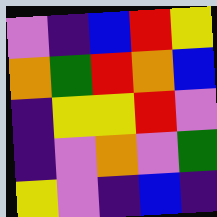[["violet", "indigo", "blue", "red", "yellow"], ["orange", "green", "red", "orange", "blue"], ["indigo", "yellow", "yellow", "red", "violet"], ["indigo", "violet", "orange", "violet", "green"], ["yellow", "violet", "indigo", "blue", "indigo"]]